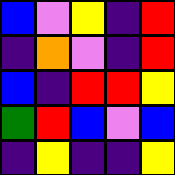[["blue", "violet", "yellow", "indigo", "red"], ["indigo", "orange", "violet", "indigo", "red"], ["blue", "indigo", "red", "red", "yellow"], ["green", "red", "blue", "violet", "blue"], ["indigo", "yellow", "indigo", "indigo", "yellow"]]